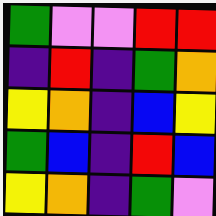[["green", "violet", "violet", "red", "red"], ["indigo", "red", "indigo", "green", "orange"], ["yellow", "orange", "indigo", "blue", "yellow"], ["green", "blue", "indigo", "red", "blue"], ["yellow", "orange", "indigo", "green", "violet"]]